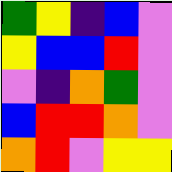[["green", "yellow", "indigo", "blue", "violet"], ["yellow", "blue", "blue", "red", "violet"], ["violet", "indigo", "orange", "green", "violet"], ["blue", "red", "red", "orange", "violet"], ["orange", "red", "violet", "yellow", "yellow"]]